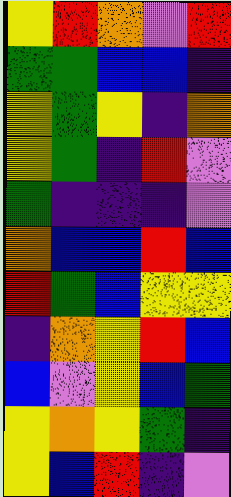[["yellow", "red", "orange", "violet", "red"], ["green", "green", "blue", "blue", "indigo"], ["yellow", "green", "yellow", "indigo", "orange"], ["yellow", "green", "indigo", "red", "violet"], ["green", "indigo", "indigo", "indigo", "violet"], ["orange", "blue", "blue", "red", "blue"], ["red", "green", "blue", "yellow", "yellow"], ["indigo", "orange", "yellow", "red", "blue"], ["blue", "violet", "yellow", "blue", "green"], ["yellow", "orange", "yellow", "green", "indigo"], ["yellow", "blue", "red", "indigo", "violet"]]